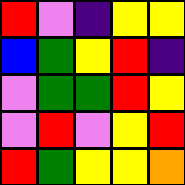[["red", "violet", "indigo", "yellow", "yellow"], ["blue", "green", "yellow", "red", "indigo"], ["violet", "green", "green", "red", "yellow"], ["violet", "red", "violet", "yellow", "red"], ["red", "green", "yellow", "yellow", "orange"]]